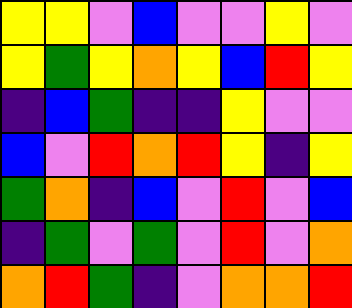[["yellow", "yellow", "violet", "blue", "violet", "violet", "yellow", "violet"], ["yellow", "green", "yellow", "orange", "yellow", "blue", "red", "yellow"], ["indigo", "blue", "green", "indigo", "indigo", "yellow", "violet", "violet"], ["blue", "violet", "red", "orange", "red", "yellow", "indigo", "yellow"], ["green", "orange", "indigo", "blue", "violet", "red", "violet", "blue"], ["indigo", "green", "violet", "green", "violet", "red", "violet", "orange"], ["orange", "red", "green", "indigo", "violet", "orange", "orange", "red"]]